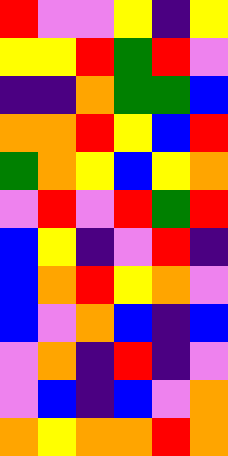[["red", "violet", "violet", "yellow", "indigo", "yellow"], ["yellow", "yellow", "red", "green", "red", "violet"], ["indigo", "indigo", "orange", "green", "green", "blue"], ["orange", "orange", "red", "yellow", "blue", "red"], ["green", "orange", "yellow", "blue", "yellow", "orange"], ["violet", "red", "violet", "red", "green", "red"], ["blue", "yellow", "indigo", "violet", "red", "indigo"], ["blue", "orange", "red", "yellow", "orange", "violet"], ["blue", "violet", "orange", "blue", "indigo", "blue"], ["violet", "orange", "indigo", "red", "indigo", "violet"], ["violet", "blue", "indigo", "blue", "violet", "orange"], ["orange", "yellow", "orange", "orange", "red", "orange"]]